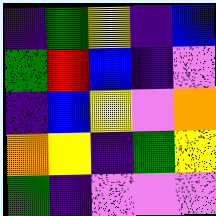[["indigo", "green", "yellow", "indigo", "blue"], ["green", "red", "blue", "indigo", "violet"], ["indigo", "blue", "yellow", "violet", "orange"], ["orange", "yellow", "indigo", "green", "yellow"], ["green", "indigo", "violet", "violet", "violet"]]